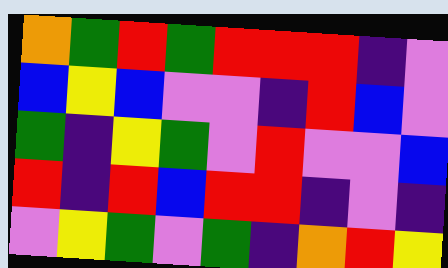[["orange", "green", "red", "green", "red", "red", "red", "indigo", "violet"], ["blue", "yellow", "blue", "violet", "violet", "indigo", "red", "blue", "violet"], ["green", "indigo", "yellow", "green", "violet", "red", "violet", "violet", "blue"], ["red", "indigo", "red", "blue", "red", "red", "indigo", "violet", "indigo"], ["violet", "yellow", "green", "violet", "green", "indigo", "orange", "red", "yellow"]]